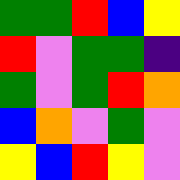[["green", "green", "red", "blue", "yellow"], ["red", "violet", "green", "green", "indigo"], ["green", "violet", "green", "red", "orange"], ["blue", "orange", "violet", "green", "violet"], ["yellow", "blue", "red", "yellow", "violet"]]